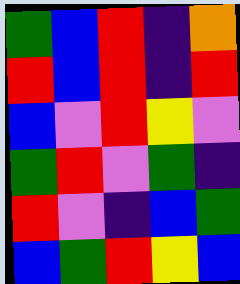[["green", "blue", "red", "indigo", "orange"], ["red", "blue", "red", "indigo", "red"], ["blue", "violet", "red", "yellow", "violet"], ["green", "red", "violet", "green", "indigo"], ["red", "violet", "indigo", "blue", "green"], ["blue", "green", "red", "yellow", "blue"]]